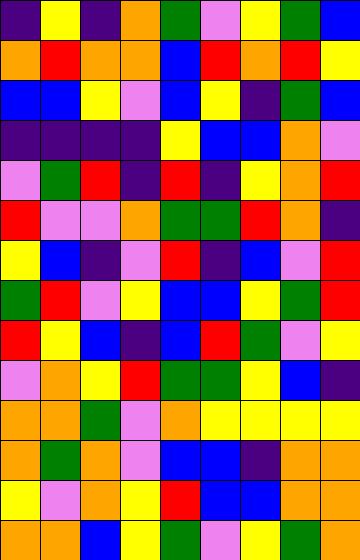[["indigo", "yellow", "indigo", "orange", "green", "violet", "yellow", "green", "blue"], ["orange", "red", "orange", "orange", "blue", "red", "orange", "red", "yellow"], ["blue", "blue", "yellow", "violet", "blue", "yellow", "indigo", "green", "blue"], ["indigo", "indigo", "indigo", "indigo", "yellow", "blue", "blue", "orange", "violet"], ["violet", "green", "red", "indigo", "red", "indigo", "yellow", "orange", "red"], ["red", "violet", "violet", "orange", "green", "green", "red", "orange", "indigo"], ["yellow", "blue", "indigo", "violet", "red", "indigo", "blue", "violet", "red"], ["green", "red", "violet", "yellow", "blue", "blue", "yellow", "green", "red"], ["red", "yellow", "blue", "indigo", "blue", "red", "green", "violet", "yellow"], ["violet", "orange", "yellow", "red", "green", "green", "yellow", "blue", "indigo"], ["orange", "orange", "green", "violet", "orange", "yellow", "yellow", "yellow", "yellow"], ["orange", "green", "orange", "violet", "blue", "blue", "indigo", "orange", "orange"], ["yellow", "violet", "orange", "yellow", "red", "blue", "blue", "orange", "orange"], ["orange", "orange", "blue", "yellow", "green", "violet", "yellow", "green", "orange"]]